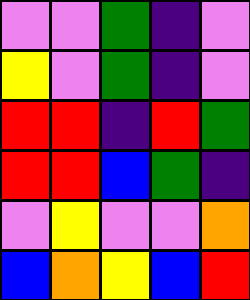[["violet", "violet", "green", "indigo", "violet"], ["yellow", "violet", "green", "indigo", "violet"], ["red", "red", "indigo", "red", "green"], ["red", "red", "blue", "green", "indigo"], ["violet", "yellow", "violet", "violet", "orange"], ["blue", "orange", "yellow", "blue", "red"]]